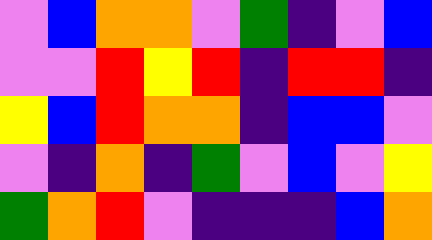[["violet", "blue", "orange", "orange", "violet", "green", "indigo", "violet", "blue"], ["violet", "violet", "red", "yellow", "red", "indigo", "red", "red", "indigo"], ["yellow", "blue", "red", "orange", "orange", "indigo", "blue", "blue", "violet"], ["violet", "indigo", "orange", "indigo", "green", "violet", "blue", "violet", "yellow"], ["green", "orange", "red", "violet", "indigo", "indigo", "indigo", "blue", "orange"]]